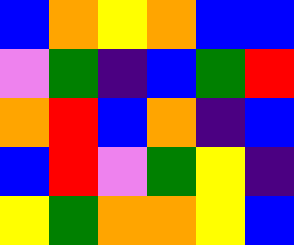[["blue", "orange", "yellow", "orange", "blue", "blue"], ["violet", "green", "indigo", "blue", "green", "red"], ["orange", "red", "blue", "orange", "indigo", "blue"], ["blue", "red", "violet", "green", "yellow", "indigo"], ["yellow", "green", "orange", "orange", "yellow", "blue"]]